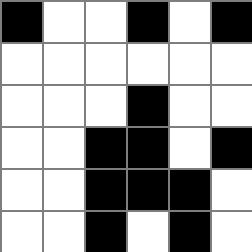[["black", "white", "white", "black", "white", "black"], ["white", "white", "white", "white", "white", "white"], ["white", "white", "white", "black", "white", "white"], ["white", "white", "black", "black", "white", "black"], ["white", "white", "black", "black", "black", "white"], ["white", "white", "black", "white", "black", "white"]]